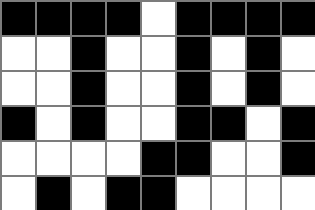[["black", "black", "black", "black", "white", "black", "black", "black", "black"], ["white", "white", "black", "white", "white", "black", "white", "black", "white"], ["white", "white", "black", "white", "white", "black", "white", "black", "white"], ["black", "white", "black", "white", "white", "black", "black", "white", "black"], ["white", "white", "white", "white", "black", "black", "white", "white", "black"], ["white", "black", "white", "black", "black", "white", "white", "white", "white"]]